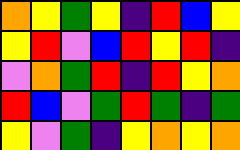[["orange", "yellow", "green", "yellow", "indigo", "red", "blue", "yellow"], ["yellow", "red", "violet", "blue", "red", "yellow", "red", "indigo"], ["violet", "orange", "green", "red", "indigo", "red", "yellow", "orange"], ["red", "blue", "violet", "green", "red", "green", "indigo", "green"], ["yellow", "violet", "green", "indigo", "yellow", "orange", "yellow", "orange"]]